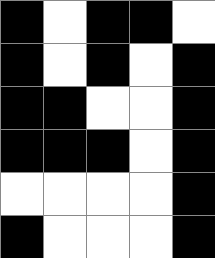[["black", "white", "black", "black", "white"], ["black", "white", "black", "white", "black"], ["black", "black", "white", "white", "black"], ["black", "black", "black", "white", "black"], ["white", "white", "white", "white", "black"], ["black", "white", "white", "white", "black"]]